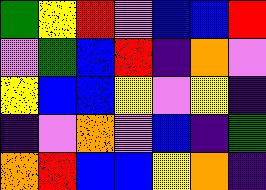[["green", "yellow", "red", "violet", "blue", "blue", "red"], ["violet", "green", "blue", "red", "indigo", "orange", "violet"], ["yellow", "blue", "blue", "yellow", "violet", "yellow", "indigo"], ["indigo", "violet", "orange", "violet", "blue", "indigo", "green"], ["orange", "red", "blue", "blue", "yellow", "orange", "indigo"]]